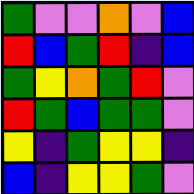[["green", "violet", "violet", "orange", "violet", "blue"], ["red", "blue", "green", "red", "indigo", "blue"], ["green", "yellow", "orange", "green", "red", "violet"], ["red", "green", "blue", "green", "green", "violet"], ["yellow", "indigo", "green", "yellow", "yellow", "indigo"], ["blue", "indigo", "yellow", "yellow", "green", "violet"]]